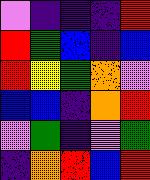[["violet", "indigo", "indigo", "indigo", "red"], ["red", "green", "blue", "indigo", "blue"], ["red", "yellow", "green", "orange", "violet"], ["blue", "blue", "indigo", "orange", "red"], ["violet", "green", "indigo", "violet", "green"], ["indigo", "orange", "red", "blue", "red"]]